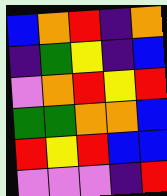[["blue", "orange", "red", "indigo", "orange"], ["indigo", "green", "yellow", "indigo", "blue"], ["violet", "orange", "red", "yellow", "red"], ["green", "green", "orange", "orange", "blue"], ["red", "yellow", "red", "blue", "blue"], ["violet", "violet", "violet", "indigo", "red"]]